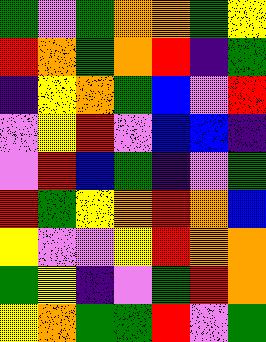[["green", "violet", "green", "orange", "orange", "green", "yellow"], ["red", "orange", "green", "orange", "red", "indigo", "green"], ["indigo", "yellow", "orange", "green", "blue", "violet", "red"], ["violet", "yellow", "red", "violet", "blue", "blue", "indigo"], ["violet", "red", "blue", "green", "indigo", "violet", "green"], ["red", "green", "yellow", "orange", "red", "orange", "blue"], ["yellow", "violet", "violet", "yellow", "red", "orange", "orange"], ["green", "yellow", "indigo", "violet", "green", "red", "orange"], ["yellow", "orange", "green", "green", "red", "violet", "green"]]